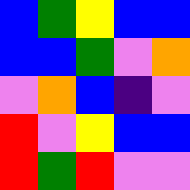[["blue", "green", "yellow", "blue", "blue"], ["blue", "blue", "green", "violet", "orange"], ["violet", "orange", "blue", "indigo", "violet"], ["red", "violet", "yellow", "blue", "blue"], ["red", "green", "red", "violet", "violet"]]